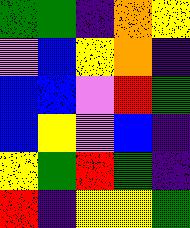[["green", "green", "indigo", "orange", "yellow"], ["violet", "blue", "yellow", "orange", "indigo"], ["blue", "blue", "violet", "red", "green"], ["blue", "yellow", "violet", "blue", "indigo"], ["yellow", "green", "red", "green", "indigo"], ["red", "indigo", "yellow", "yellow", "green"]]